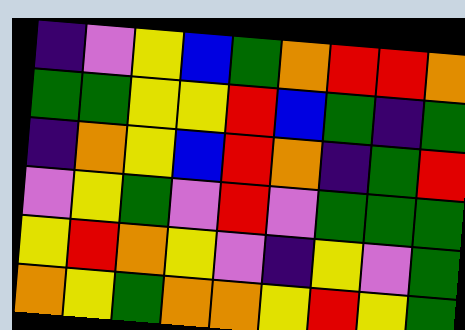[["indigo", "violet", "yellow", "blue", "green", "orange", "red", "red", "orange"], ["green", "green", "yellow", "yellow", "red", "blue", "green", "indigo", "green"], ["indigo", "orange", "yellow", "blue", "red", "orange", "indigo", "green", "red"], ["violet", "yellow", "green", "violet", "red", "violet", "green", "green", "green"], ["yellow", "red", "orange", "yellow", "violet", "indigo", "yellow", "violet", "green"], ["orange", "yellow", "green", "orange", "orange", "yellow", "red", "yellow", "green"]]